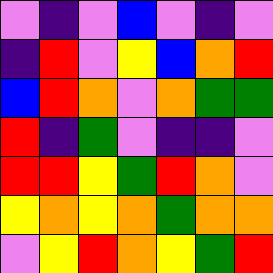[["violet", "indigo", "violet", "blue", "violet", "indigo", "violet"], ["indigo", "red", "violet", "yellow", "blue", "orange", "red"], ["blue", "red", "orange", "violet", "orange", "green", "green"], ["red", "indigo", "green", "violet", "indigo", "indigo", "violet"], ["red", "red", "yellow", "green", "red", "orange", "violet"], ["yellow", "orange", "yellow", "orange", "green", "orange", "orange"], ["violet", "yellow", "red", "orange", "yellow", "green", "red"]]